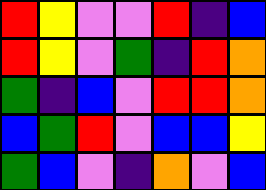[["red", "yellow", "violet", "violet", "red", "indigo", "blue"], ["red", "yellow", "violet", "green", "indigo", "red", "orange"], ["green", "indigo", "blue", "violet", "red", "red", "orange"], ["blue", "green", "red", "violet", "blue", "blue", "yellow"], ["green", "blue", "violet", "indigo", "orange", "violet", "blue"]]